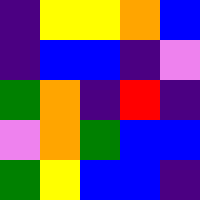[["indigo", "yellow", "yellow", "orange", "blue"], ["indigo", "blue", "blue", "indigo", "violet"], ["green", "orange", "indigo", "red", "indigo"], ["violet", "orange", "green", "blue", "blue"], ["green", "yellow", "blue", "blue", "indigo"]]